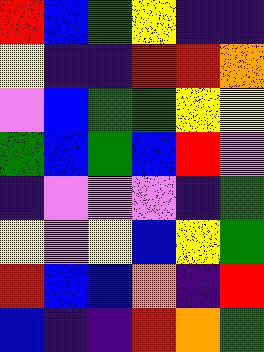[["red", "blue", "green", "yellow", "indigo", "indigo"], ["yellow", "indigo", "indigo", "red", "red", "orange"], ["violet", "blue", "green", "green", "yellow", "yellow"], ["green", "blue", "green", "blue", "red", "violet"], ["indigo", "violet", "violet", "violet", "indigo", "green"], ["yellow", "violet", "yellow", "blue", "yellow", "green"], ["red", "blue", "blue", "orange", "indigo", "red"], ["blue", "indigo", "indigo", "red", "orange", "green"]]